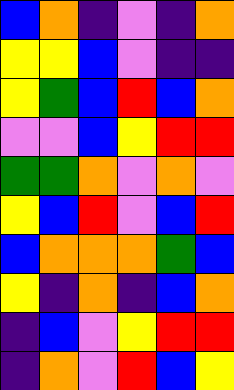[["blue", "orange", "indigo", "violet", "indigo", "orange"], ["yellow", "yellow", "blue", "violet", "indigo", "indigo"], ["yellow", "green", "blue", "red", "blue", "orange"], ["violet", "violet", "blue", "yellow", "red", "red"], ["green", "green", "orange", "violet", "orange", "violet"], ["yellow", "blue", "red", "violet", "blue", "red"], ["blue", "orange", "orange", "orange", "green", "blue"], ["yellow", "indigo", "orange", "indigo", "blue", "orange"], ["indigo", "blue", "violet", "yellow", "red", "red"], ["indigo", "orange", "violet", "red", "blue", "yellow"]]